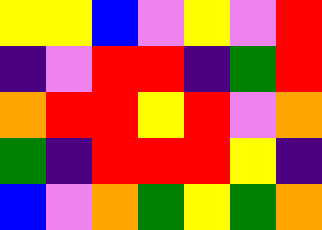[["yellow", "yellow", "blue", "violet", "yellow", "violet", "red"], ["indigo", "violet", "red", "red", "indigo", "green", "red"], ["orange", "red", "red", "yellow", "red", "violet", "orange"], ["green", "indigo", "red", "red", "red", "yellow", "indigo"], ["blue", "violet", "orange", "green", "yellow", "green", "orange"]]